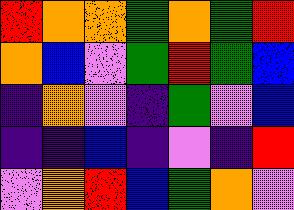[["red", "orange", "orange", "green", "orange", "green", "red"], ["orange", "blue", "violet", "green", "red", "green", "blue"], ["indigo", "orange", "violet", "indigo", "green", "violet", "blue"], ["indigo", "indigo", "blue", "indigo", "violet", "indigo", "red"], ["violet", "orange", "red", "blue", "green", "orange", "violet"]]